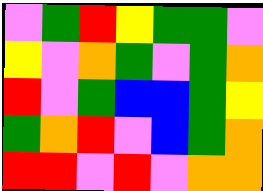[["violet", "green", "red", "yellow", "green", "green", "violet"], ["yellow", "violet", "orange", "green", "violet", "green", "orange"], ["red", "violet", "green", "blue", "blue", "green", "yellow"], ["green", "orange", "red", "violet", "blue", "green", "orange"], ["red", "red", "violet", "red", "violet", "orange", "orange"]]